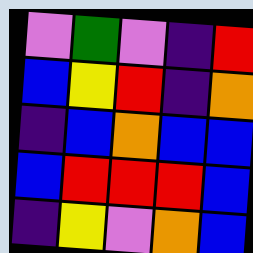[["violet", "green", "violet", "indigo", "red"], ["blue", "yellow", "red", "indigo", "orange"], ["indigo", "blue", "orange", "blue", "blue"], ["blue", "red", "red", "red", "blue"], ["indigo", "yellow", "violet", "orange", "blue"]]